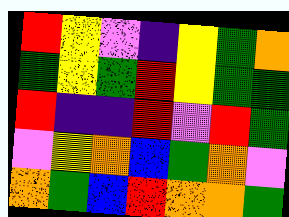[["red", "yellow", "violet", "indigo", "yellow", "green", "orange"], ["green", "yellow", "green", "red", "yellow", "green", "green"], ["red", "indigo", "indigo", "red", "violet", "red", "green"], ["violet", "yellow", "orange", "blue", "green", "orange", "violet"], ["orange", "green", "blue", "red", "orange", "orange", "green"]]